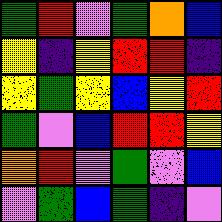[["green", "red", "violet", "green", "orange", "blue"], ["yellow", "indigo", "yellow", "red", "red", "indigo"], ["yellow", "green", "yellow", "blue", "yellow", "red"], ["green", "violet", "blue", "red", "red", "yellow"], ["orange", "red", "violet", "green", "violet", "blue"], ["violet", "green", "blue", "green", "indigo", "violet"]]